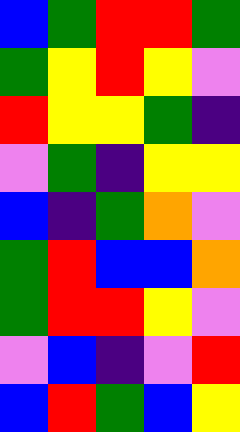[["blue", "green", "red", "red", "green"], ["green", "yellow", "red", "yellow", "violet"], ["red", "yellow", "yellow", "green", "indigo"], ["violet", "green", "indigo", "yellow", "yellow"], ["blue", "indigo", "green", "orange", "violet"], ["green", "red", "blue", "blue", "orange"], ["green", "red", "red", "yellow", "violet"], ["violet", "blue", "indigo", "violet", "red"], ["blue", "red", "green", "blue", "yellow"]]